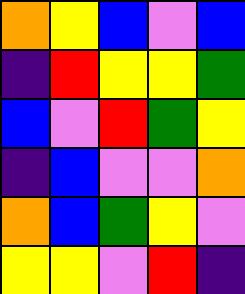[["orange", "yellow", "blue", "violet", "blue"], ["indigo", "red", "yellow", "yellow", "green"], ["blue", "violet", "red", "green", "yellow"], ["indigo", "blue", "violet", "violet", "orange"], ["orange", "blue", "green", "yellow", "violet"], ["yellow", "yellow", "violet", "red", "indigo"]]